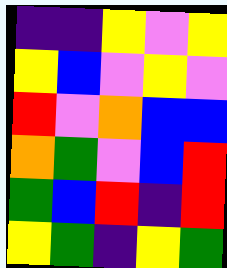[["indigo", "indigo", "yellow", "violet", "yellow"], ["yellow", "blue", "violet", "yellow", "violet"], ["red", "violet", "orange", "blue", "blue"], ["orange", "green", "violet", "blue", "red"], ["green", "blue", "red", "indigo", "red"], ["yellow", "green", "indigo", "yellow", "green"]]